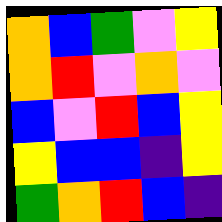[["orange", "blue", "green", "violet", "yellow"], ["orange", "red", "violet", "orange", "violet"], ["blue", "violet", "red", "blue", "yellow"], ["yellow", "blue", "blue", "indigo", "yellow"], ["green", "orange", "red", "blue", "indigo"]]